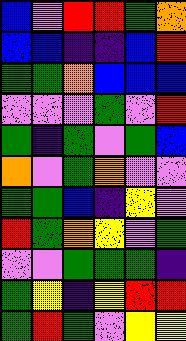[["blue", "violet", "red", "red", "green", "orange"], ["blue", "blue", "indigo", "indigo", "blue", "red"], ["green", "green", "orange", "blue", "blue", "blue"], ["violet", "violet", "violet", "green", "violet", "red"], ["green", "indigo", "green", "violet", "green", "blue"], ["orange", "violet", "green", "orange", "violet", "violet"], ["green", "green", "blue", "indigo", "yellow", "violet"], ["red", "green", "orange", "yellow", "violet", "green"], ["violet", "violet", "green", "green", "green", "indigo"], ["green", "yellow", "indigo", "yellow", "red", "red"], ["green", "red", "green", "violet", "yellow", "yellow"]]